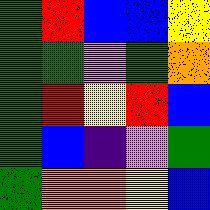[["green", "red", "blue", "blue", "yellow"], ["green", "green", "violet", "green", "orange"], ["green", "red", "yellow", "red", "blue"], ["green", "blue", "indigo", "violet", "green"], ["green", "orange", "orange", "yellow", "blue"]]